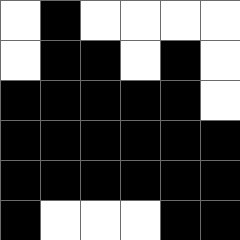[["white", "black", "white", "white", "white", "white"], ["white", "black", "black", "white", "black", "white"], ["black", "black", "black", "black", "black", "white"], ["black", "black", "black", "black", "black", "black"], ["black", "black", "black", "black", "black", "black"], ["black", "white", "white", "white", "black", "black"]]